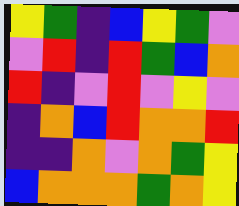[["yellow", "green", "indigo", "blue", "yellow", "green", "violet"], ["violet", "red", "indigo", "red", "green", "blue", "orange"], ["red", "indigo", "violet", "red", "violet", "yellow", "violet"], ["indigo", "orange", "blue", "red", "orange", "orange", "red"], ["indigo", "indigo", "orange", "violet", "orange", "green", "yellow"], ["blue", "orange", "orange", "orange", "green", "orange", "yellow"]]